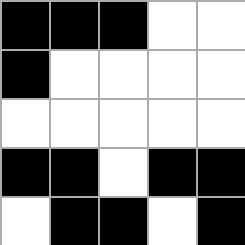[["black", "black", "black", "white", "white"], ["black", "white", "white", "white", "white"], ["white", "white", "white", "white", "white"], ["black", "black", "white", "black", "black"], ["white", "black", "black", "white", "black"]]